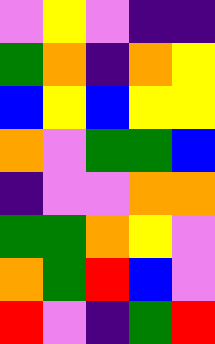[["violet", "yellow", "violet", "indigo", "indigo"], ["green", "orange", "indigo", "orange", "yellow"], ["blue", "yellow", "blue", "yellow", "yellow"], ["orange", "violet", "green", "green", "blue"], ["indigo", "violet", "violet", "orange", "orange"], ["green", "green", "orange", "yellow", "violet"], ["orange", "green", "red", "blue", "violet"], ["red", "violet", "indigo", "green", "red"]]